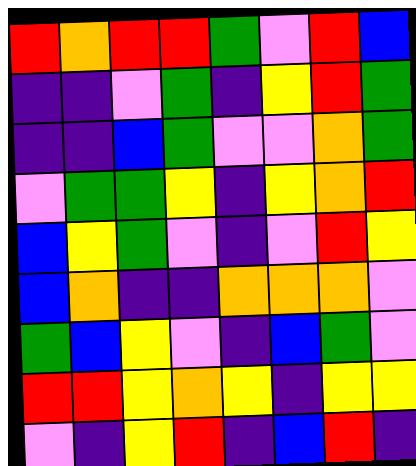[["red", "orange", "red", "red", "green", "violet", "red", "blue"], ["indigo", "indigo", "violet", "green", "indigo", "yellow", "red", "green"], ["indigo", "indigo", "blue", "green", "violet", "violet", "orange", "green"], ["violet", "green", "green", "yellow", "indigo", "yellow", "orange", "red"], ["blue", "yellow", "green", "violet", "indigo", "violet", "red", "yellow"], ["blue", "orange", "indigo", "indigo", "orange", "orange", "orange", "violet"], ["green", "blue", "yellow", "violet", "indigo", "blue", "green", "violet"], ["red", "red", "yellow", "orange", "yellow", "indigo", "yellow", "yellow"], ["violet", "indigo", "yellow", "red", "indigo", "blue", "red", "indigo"]]